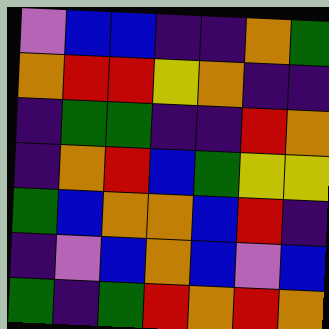[["violet", "blue", "blue", "indigo", "indigo", "orange", "green"], ["orange", "red", "red", "yellow", "orange", "indigo", "indigo"], ["indigo", "green", "green", "indigo", "indigo", "red", "orange"], ["indigo", "orange", "red", "blue", "green", "yellow", "yellow"], ["green", "blue", "orange", "orange", "blue", "red", "indigo"], ["indigo", "violet", "blue", "orange", "blue", "violet", "blue"], ["green", "indigo", "green", "red", "orange", "red", "orange"]]